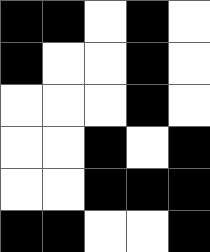[["black", "black", "white", "black", "white"], ["black", "white", "white", "black", "white"], ["white", "white", "white", "black", "white"], ["white", "white", "black", "white", "black"], ["white", "white", "black", "black", "black"], ["black", "black", "white", "white", "black"]]